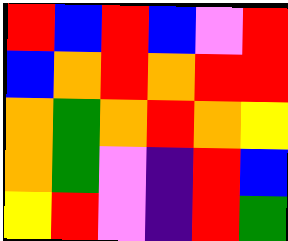[["red", "blue", "red", "blue", "violet", "red"], ["blue", "orange", "red", "orange", "red", "red"], ["orange", "green", "orange", "red", "orange", "yellow"], ["orange", "green", "violet", "indigo", "red", "blue"], ["yellow", "red", "violet", "indigo", "red", "green"]]